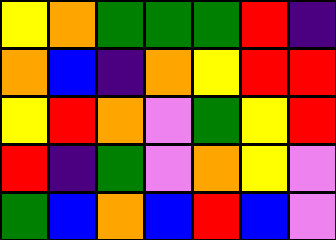[["yellow", "orange", "green", "green", "green", "red", "indigo"], ["orange", "blue", "indigo", "orange", "yellow", "red", "red"], ["yellow", "red", "orange", "violet", "green", "yellow", "red"], ["red", "indigo", "green", "violet", "orange", "yellow", "violet"], ["green", "blue", "orange", "blue", "red", "blue", "violet"]]